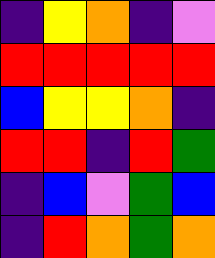[["indigo", "yellow", "orange", "indigo", "violet"], ["red", "red", "red", "red", "red"], ["blue", "yellow", "yellow", "orange", "indigo"], ["red", "red", "indigo", "red", "green"], ["indigo", "blue", "violet", "green", "blue"], ["indigo", "red", "orange", "green", "orange"]]